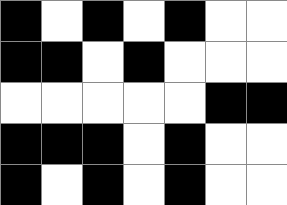[["black", "white", "black", "white", "black", "white", "white"], ["black", "black", "white", "black", "white", "white", "white"], ["white", "white", "white", "white", "white", "black", "black"], ["black", "black", "black", "white", "black", "white", "white"], ["black", "white", "black", "white", "black", "white", "white"]]